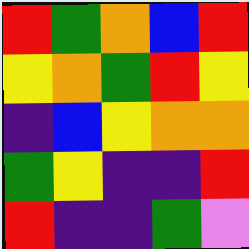[["red", "green", "orange", "blue", "red"], ["yellow", "orange", "green", "red", "yellow"], ["indigo", "blue", "yellow", "orange", "orange"], ["green", "yellow", "indigo", "indigo", "red"], ["red", "indigo", "indigo", "green", "violet"]]